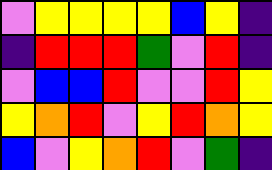[["violet", "yellow", "yellow", "yellow", "yellow", "blue", "yellow", "indigo"], ["indigo", "red", "red", "red", "green", "violet", "red", "indigo"], ["violet", "blue", "blue", "red", "violet", "violet", "red", "yellow"], ["yellow", "orange", "red", "violet", "yellow", "red", "orange", "yellow"], ["blue", "violet", "yellow", "orange", "red", "violet", "green", "indigo"]]